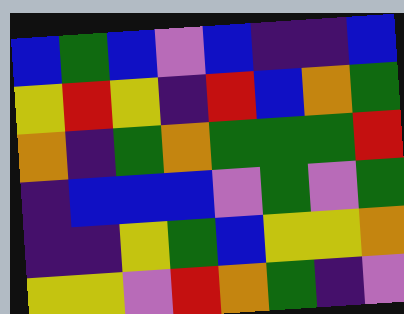[["blue", "green", "blue", "violet", "blue", "indigo", "indigo", "blue"], ["yellow", "red", "yellow", "indigo", "red", "blue", "orange", "green"], ["orange", "indigo", "green", "orange", "green", "green", "green", "red"], ["indigo", "blue", "blue", "blue", "violet", "green", "violet", "green"], ["indigo", "indigo", "yellow", "green", "blue", "yellow", "yellow", "orange"], ["yellow", "yellow", "violet", "red", "orange", "green", "indigo", "violet"]]